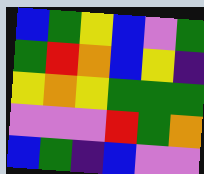[["blue", "green", "yellow", "blue", "violet", "green"], ["green", "red", "orange", "blue", "yellow", "indigo"], ["yellow", "orange", "yellow", "green", "green", "green"], ["violet", "violet", "violet", "red", "green", "orange"], ["blue", "green", "indigo", "blue", "violet", "violet"]]